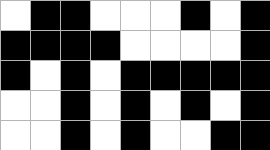[["white", "black", "black", "white", "white", "white", "black", "white", "black"], ["black", "black", "black", "black", "white", "white", "white", "white", "black"], ["black", "white", "black", "white", "black", "black", "black", "black", "black"], ["white", "white", "black", "white", "black", "white", "black", "white", "black"], ["white", "white", "black", "white", "black", "white", "white", "black", "black"]]